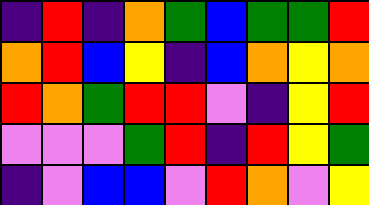[["indigo", "red", "indigo", "orange", "green", "blue", "green", "green", "red"], ["orange", "red", "blue", "yellow", "indigo", "blue", "orange", "yellow", "orange"], ["red", "orange", "green", "red", "red", "violet", "indigo", "yellow", "red"], ["violet", "violet", "violet", "green", "red", "indigo", "red", "yellow", "green"], ["indigo", "violet", "blue", "blue", "violet", "red", "orange", "violet", "yellow"]]